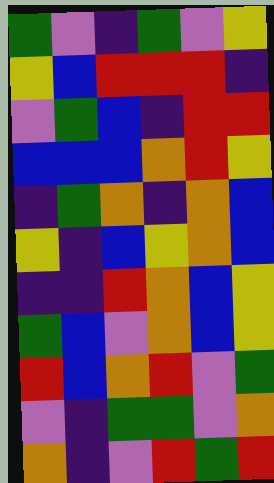[["green", "violet", "indigo", "green", "violet", "yellow"], ["yellow", "blue", "red", "red", "red", "indigo"], ["violet", "green", "blue", "indigo", "red", "red"], ["blue", "blue", "blue", "orange", "red", "yellow"], ["indigo", "green", "orange", "indigo", "orange", "blue"], ["yellow", "indigo", "blue", "yellow", "orange", "blue"], ["indigo", "indigo", "red", "orange", "blue", "yellow"], ["green", "blue", "violet", "orange", "blue", "yellow"], ["red", "blue", "orange", "red", "violet", "green"], ["violet", "indigo", "green", "green", "violet", "orange"], ["orange", "indigo", "violet", "red", "green", "red"]]